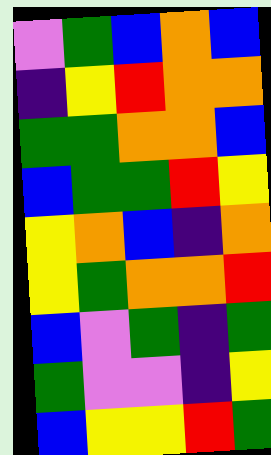[["violet", "green", "blue", "orange", "blue"], ["indigo", "yellow", "red", "orange", "orange"], ["green", "green", "orange", "orange", "blue"], ["blue", "green", "green", "red", "yellow"], ["yellow", "orange", "blue", "indigo", "orange"], ["yellow", "green", "orange", "orange", "red"], ["blue", "violet", "green", "indigo", "green"], ["green", "violet", "violet", "indigo", "yellow"], ["blue", "yellow", "yellow", "red", "green"]]